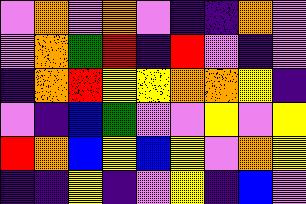[["violet", "orange", "violet", "orange", "violet", "indigo", "indigo", "orange", "violet"], ["violet", "orange", "green", "red", "indigo", "red", "violet", "indigo", "violet"], ["indigo", "orange", "red", "yellow", "yellow", "orange", "orange", "yellow", "indigo"], ["violet", "indigo", "blue", "green", "violet", "violet", "yellow", "violet", "yellow"], ["red", "orange", "blue", "yellow", "blue", "yellow", "violet", "orange", "yellow"], ["indigo", "indigo", "yellow", "indigo", "violet", "yellow", "indigo", "blue", "violet"]]